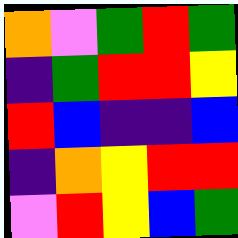[["orange", "violet", "green", "red", "green"], ["indigo", "green", "red", "red", "yellow"], ["red", "blue", "indigo", "indigo", "blue"], ["indigo", "orange", "yellow", "red", "red"], ["violet", "red", "yellow", "blue", "green"]]